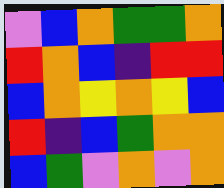[["violet", "blue", "orange", "green", "green", "orange"], ["red", "orange", "blue", "indigo", "red", "red"], ["blue", "orange", "yellow", "orange", "yellow", "blue"], ["red", "indigo", "blue", "green", "orange", "orange"], ["blue", "green", "violet", "orange", "violet", "orange"]]